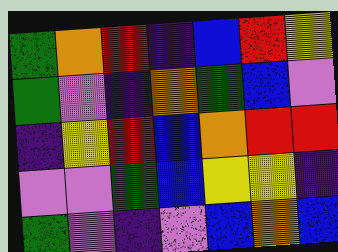[["green", "orange", "red", "indigo", "blue", "red", "yellow"], ["green", "violet", "indigo", "orange", "green", "blue", "violet"], ["indigo", "yellow", "red", "blue", "orange", "red", "red"], ["violet", "violet", "green", "blue", "yellow", "yellow", "indigo"], ["green", "violet", "indigo", "violet", "blue", "orange", "blue"]]